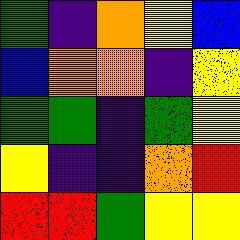[["green", "indigo", "orange", "yellow", "blue"], ["blue", "orange", "orange", "indigo", "yellow"], ["green", "green", "indigo", "green", "yellow"], ["yellow", "indigo", "indigo", "orange", "red"], ["red", "red", "green", "yellow", "yellow"]]